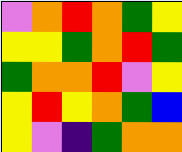[["violet", "orange", "red", "orange", "green", "yellow"], ["yellow", "yellow", "green", "orange", "red", "green"], ["green", "orange", "orange", "red", "violet", "yellow"], ["yellow", "red", "yellow", "orange", "green", "blue"], ["yellow", "violet", "indigo", "green", "orange", "orange"]]